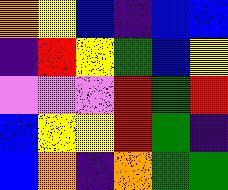[["orange", "yellow", "blue", "indigo", "blue", "blue"], ["indigo", "red", "yellow", "green", "blue", "yellow"], ["violet", "violet", "violet", "red", "green", "red"], ["blue", "yellow", "yellow", "red", "green", "indigo"], ["blue", "orange", "indigo", "orange", "green", "green"]]